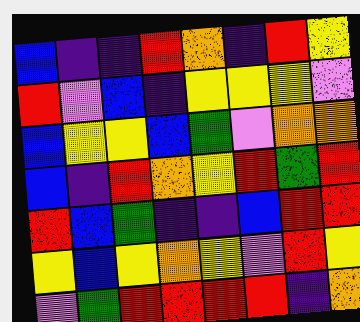[["blue", "indigo", "indigo", "red", "orange", "indigo", "red", "yellow"], ["red", "violet", "blue", "indigo", "yellow", "yellow", "yellow", "violet"], ["blue", "yellow", "yellow", "blue", "green", "violet", "orange", "orange"], ["blue", "indigo", "red", "orange", "yellow", "red", "green", "red"], ["red", "blue", "green", "indigo", "indigo", "blue", "red", "red"], ["yellow", "blue", "yellow", "orange", "yellow", "violet", "red", "yellow"], ["violet", "green", "red", "red", "red", "red", "indigo", "orange"]]